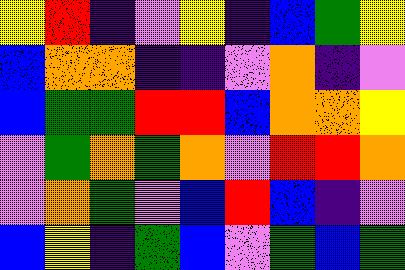[["yellow", "red", "indigo", "violet", "yellow", "indigo", "blue", "green", "yellow"], ["blue", "orange", "orange", "indigo", "indigo", "violet", "orange", "indigo", "violet"], ["blue", "green", "green", "red", "red", "blue", "orange", "orange", "yellow"], ["violet", "green", "orange", "green", "orange", "violet", "red", "red", "orange"], ["violet", "orange", "green", "violet", "blue", "red", "blue", "indigo", "violet"], ["blue", "yellow", "indigo", "green", "blue", "violet", "green", "blue", "green"]]